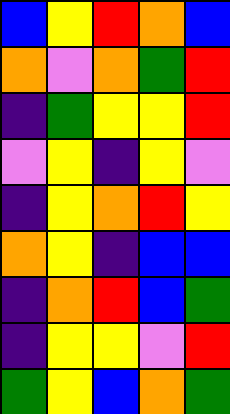[["blue", "yellow", "red", "orange", "blue"], ["orange", "violet", "orange", "green", "red"], ["indigo", "green", "yellow", "yellow", "red"], ["violet", "yellow", "indigo", "yellow", "violet"], ["indigo", "yellow", "orange", "red", "yellow"], ["orange", "yellow", "indigo", "blue", "blue"], ["indigo", "orange", "red", "blue", "green"], ["indigo", "yellow", "yellow", "violet", "red"], ["green", "yellow", "blue", "orange", "green"]]